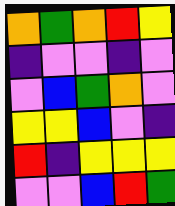[["orange", "green", "orange", "red", "yellow"], ["indigo", "violet", "violet", "indigo", "violet"], ["violet", "blue", "green", "orange", "violet"], ["yellow", "yellow", "blue", "violet", "indigo"], ["red", "indigo", "yellow", "yellow", "yellow"], ["violet", "violet", "blue", "red", "green"]]